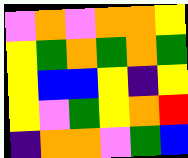[["violet", "orange", "violet", "orange", "orange", "yellow"], ["yellow", "green", "orange", "green", "orange", "green"], ["yellow", "blue", "blue", "yellow", "indigo", "yellow"], ["yellow", "violet", "green", "yellow", "orange", "red"], ["indigo", "orange", "orange", "violet", "green", "blue"]]